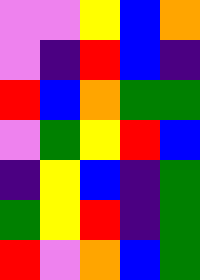[["violet", "violet", "yellow", "blue", "orange"], ["violet", "indigo", "red", "blue", "indigo"], ["red", "blue", "orange", "green", "green"], ["violet", "green", "yellow", "red", "blue"], ["indigo", "yellow", "blue", "indigo", "green"], ["green", "yellow", "red", "indigo", "green"], ["red", "violet", "orange", "blue", "green"]]